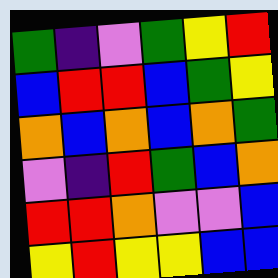[["green", "indigo", "violet", "green", "yellow", "red"], ["blue", "red", "red", "blue", "green", "yellow"], ["orange", "blue", "orange", "blue", "orange", "green"], ["violet", "indigo", "red", "green", "blue", "orange"], ["red", "red", "orange", "violet", "violet", "blue"], ["yellow", "red", "yellow", "yellow", "blue", "blue"]]